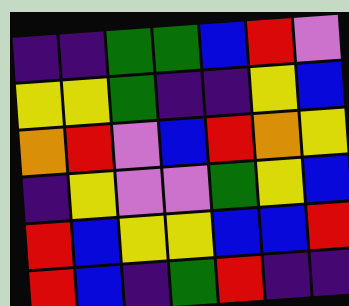[["indigo", "indigo", "green", "green", "blue", "red", "violet"], ["yellow", "yellow", "green", "indigo", "indigo", "yellow", "blue"], ["orange", "red", "violet", "blue", "red", "orange", "yellow"], ["indigo", "yellow", "violet", "violet", "green", "yellow", "blue"], ["red", "blue", "yellow", "yellow", "blue", "blue", "red"], ["red", "blue", "indigo", "green", "red", "indigo", "indigo"]]